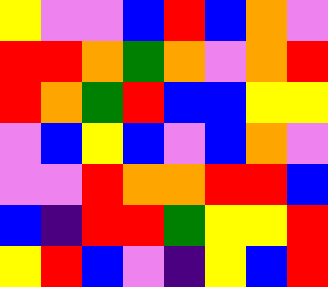[["yellow", "violet", "violet", "blue", "red", "blue", "orange", "violet"], ["red", "red", "orange", "green", "orange", "violet", "orange", "red"], ["red", "orange", "green", "red", "blue", "blue", "yellow", "yellow"], ["violet", "blue", "yellow", "blue", "violet", "blue", "orange", "violet"], ["violet", "violet", "red", "orange", "orange", "red", "red", "blue"], ["blue", "indigo", "red", "red", "green", "yellow", "yellow", "red"], ["yellow", "red", "blue", "violet", "indigo", "yellow", "blue", "red"]]